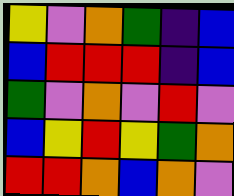[["yellow", "violet", "orange", "green", "indigo", "blue"], ["blue", "red", "red", "red", "indigo", "blue"], ["green", "violet", "orange", "violet", "red", "violet"], ["blue", "yellow", "red", "yellow", "green", "orange"], ["red", "red", "orange", "blue", "orange", "violet"]]